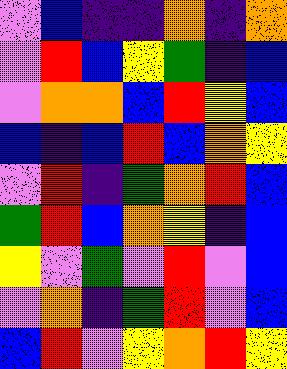[["violet", "blue", "indigo", "indigo", "orange", "indigo", "orange"], ["violet", "red", "blue", "yellow", "green", "indigo", "blue"], ["violet", "orange", "orange", "blue", "red", "yellow", "blue"], ["blue", "indigo", "blue", "red", "blue", "orange", "yellow"], ["violet", "red", "indigo", "green", "orange", "red", "blue"], ["green", "red", "blue", "orange", "yellow", "indigo", "blue"], ["yellow", "violet", "green", "violet", "red", "violet", "blue"], ["violet", "orange", "indigo", "green", "red", "violet", "blue"], ["blue", "red", "violet", "yellow", "orange", "red", "yellow"]]